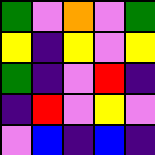[["green", "violet", "orange", "violet", "green"], ["yellow", "indigo", "yellow", "violet", "yellow"], ["green", "indigo", "violet", "red", "indigo"], ["indigo", "red", "violet", "yellow", "violet"], ["violet", "blue", "indigo", "blue", "indigo"]]